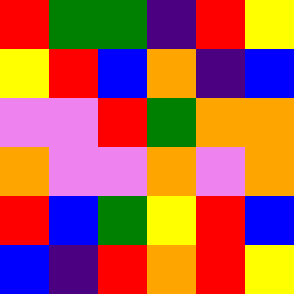[["red", "green", "green", "indigo", "red", "yellow"], ["yellow", "red", "blue", "orange", "indigo", "blue"], ["violet", "violet", "red", "green", "orange", "orange"], ["orange", "violet", "violet", "orange", "violet", "orange"], ["red", "blue", "green", "yellow", "red", "blue"], ["blue", "indigo", "red", "orange", "red", "yellow"]]